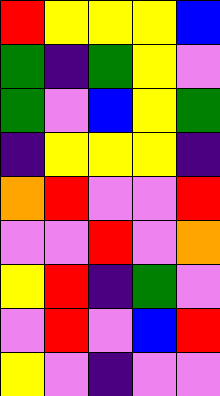[["red", "yellow", "yellow", "yellow", "blue"], ["green", "indigo", "green", "yellow", "violet"], ["green", "violet", "blue", "yellow", "green"], ["indigo", "yellow", "yellow", "yellow", "indigo"], ["orange", "red", "violet", "violet", "red"], ["violet", "violet", "red", "violet", "orange"], ["yellow", "red", "indigo", "green", "violet"], ["violet", "red", "violet", "blue", "red"], ["yellow", "violet", "indigo", "violet", "violet"]]